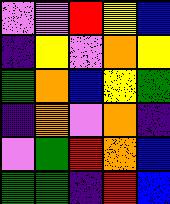[["violet", "violet", "red", "yellow", "blue"], ["indigo", "yellow", "violet", "orange", "yellow"], ["green", "orange", "blue", "yellow", "green"], ["indigo", "orange", "violet", "orange", "indigo"], ["violet", "green", "red", "orange", "blue"], ["green", "green", "indigo", "red", "blue"]]